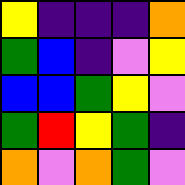[["yellow", "indigo", "indigo", "indigo", "orange"], ["green", "blue", "indigo", "violet", "yellow"], ["blue", "blue", "green", "yellow", "violet"], ["green", "red", "yellow", "green", "indigo"], ["orange", "violet", "orange", "green", "violet"]]